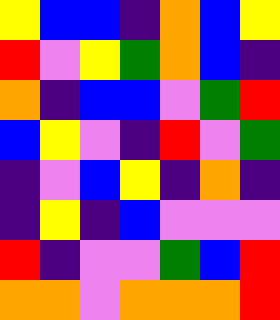[["yellow", "blue", "blue", "indigo", "orange", "blue", "yellow"], ["red", "violet", "yellow", "green", "orange", "blue", "indigo"], ["orange", "indigo", "blue", "blue", "violet", "green", "red"], ["blue", "yellow", "violet", "indigo", "red", "violet", "green"], ["indigo", "violet", "blue", "yellow", "indigo", "orange", "indigo"], ["indigo", "yellow", "indigo", "blue", "violet", "violet", "violet"], ["red", "indigo", "violet", "violet", "green", "blue", "red"], ["orange", "orange", "violet", "orange", "orange", "orange", "red"]]